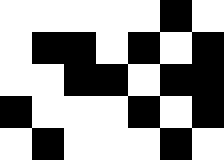[["white", "white", "white", "white", "white", "black", "white"], ["white", "black", "black", "white", "black", "white", "black"], ["white", "white", "black", "black", "white", "black", "black"], ["black", "white", "white", "white", "black", "white", "black"], ["white", "black", "white", "white", "white", "black", "white"]]